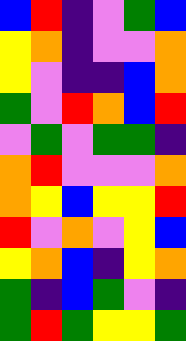[["blue", "red", "indigo", "violet", "green", "blue"], ["yellow", "orange", "indigo", "violet", "violet", "orange"], ["yellow", "violet", "indigo", "indigo", "blue", "orange"], ["green", "violet", "red", "orange", "blue", "red"], ["violet", "green", "violet", "green", "green", "indigo"], ["orange", "red", "violet", "violet", "violet", "orange"], ["orange", "yellow", "blue", "yellow", "yellow", "red"], ["red", "violet", "orange", "violet", "yellow", "blue"], ["yellow", "orange", "blue", "indigo", "yellow", "orange"], ["green", "indigo", "blue", "green", "violet", "indigo"], ["green", "red", "green", "yellow", "yellow", "green"]]